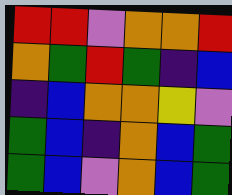[["red", "red", "violet", "orange", "orange", "red"], ["orange", "green", "red", "green", "indigo", "blue"], ["indigo", "blue", "orange", "orange", "yellow", "violet"], ["green", "blue", "indigo", "orange", "blue", "green"], ["green", "blue", "violet", "orange", "blue", "green"]]